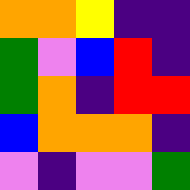[["orange", "orange", "yellow", "indigo", "indigo"], ["green", "violet", "blue", "red", "indigo"], ["green", "orange", "indigo", "red", "red"], ["blue", "orange", "orange", "orange", "indigo"], ["violet", "indigo", "violet", "violet", "green"]]